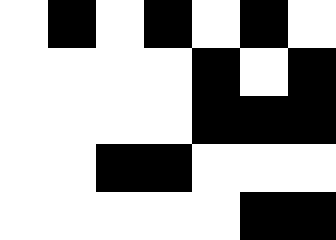[["white", "black", "white", "black", "white", "black", "white"], ["white", "white", "white", "white", "black", "white", "black"], ["white", "white", "white", "white", "black", "black", "black"], ["white", "white", "black", "black", "white", "white", "white"], ["white", "white", "white", "white", "white", "black", "black"]]